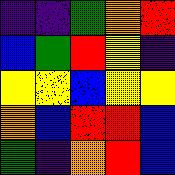[["indigo", "indigo", "green", "orange", "red"], ["blue", "green", "red", "yellow", "indigo"], ["yellow", "yellow", "blue", "yellow", "yellow"], ["orange", "blue", "red", "red", "blue"], ["green", "indigo", "orange", "red", "blue"]]